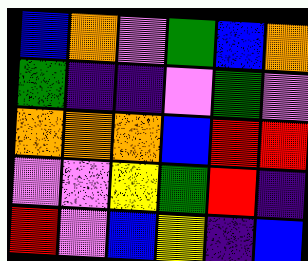[["blue", "orange", "violet", "green", "blue", "orange"], ["green", "indigo", "indigo", "violet", "green", "violet"], ["orange", "orange", "orange", "blue", "red", "red"], ["violet", "violet", "yellow", "green", "red", "indigo"], ["red", "violet", "blue", "yellow", "indigo", "blue"]]